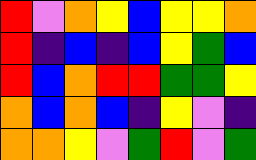[["red", "violet", "orange", "yellow", "blue", "yellow", "yellow", "orange"], ["red", "indigo", "blue", "indigo", "blue", "yellow", "green", "blue"], ["red", "blue", "orange", "red", "red", "green", "green", "yellow"], ["orange", "blue", "orange", "blue", "indigo", "yellow", "violet", "indigo"], ["orange", "orange", "yellow", "violet", "green", "red", "violet", "green"]]